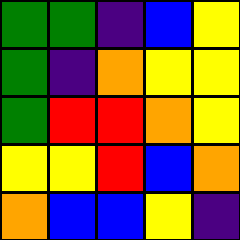[["green", "green", "indigo", "blue", "yellow"], ["green", "indigo", "orange", "yellow", "yellow"], ["green", "red", "red", "orange", "yellow"], ["yellow", "yellow", "red", "blue", "orange"], ["orange", "blue", "blue", "yellow", "indigo"]]